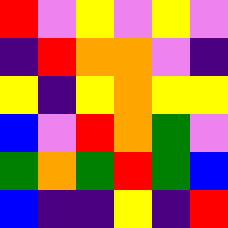[["red", "violet", "yellow", "violet", "yellow", "violet"], ["indigo", "red", "orange", "orange", "violet", "indigo"], ["yellow", "indigo", "yellow", "orange", "yellow", "yellow"], ["blue", "violet", "red", "orange", "green", "violet"], ["green", "orange", "green", "red", "green", "blue"], ["blue", "indigo", "indigo", "yellow", "indigo", "red"]]